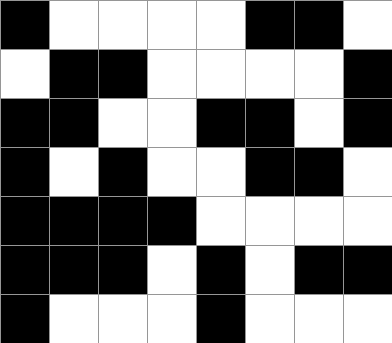[["black", "white", "white", "white", "white", "black", "black", "white"], ["white", "black", "black", "white", "white", "white", "white", "black"], ["black", "black", "white", "white", "black", "black", "white", "black"], ["black", "white", "black", "white", "white", "black", "black", "white"], ["black", "black", "black", "black", "white", "white", "white", "white"], ["black", "black", "black", "white", "black", "white", "black", "black"], ["black", "white", "white", "white", "black", "white", "white", "white"]]